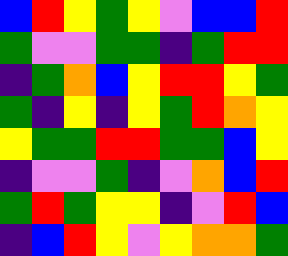[["blue", "red", "yellow", "green", "yellow", "violet", "blue", "blue", "red"], ["green", "violet", "violet", "green", "green", "indigo", "green", "red", "red"], ["indigo", "green", "orange", "blue", "yellow", "red", "red", "yellow", "green"], ["green", "indigo", "yellow", "indigo", "yellow", "green", "red", "orange", "yellow"], ["yellow", "green", "green", "red", "red", "green", "green", "blue", "yellow"], ["indigo", "violet", "violet", "green", "indigo", "violet", "orange", "blue", "red"], ["green", "red", "green", "yellow", "yellow", "indigo", "violet", "red", "blue"], ["indigo", "blue", "red", "yellow", "violet", "yellow", "orange", "orange", "green"]]